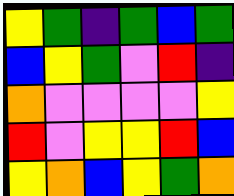[["yellow", "green", "indigo", "green", "blue", "green"], ["blue", "yellow", "green", "violet", "red", "indigo"], ["orange", "violet", "violet", "violet", "violet", "yellow"], ["red", "violet", "yellow", "yellow", "red", "blue"], ["yellow", "orange", "blue", "yellow", "green", "orange"]]